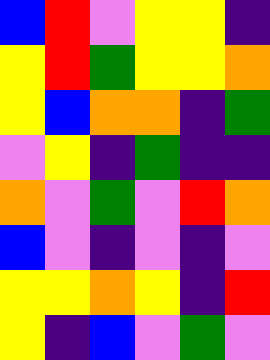[["blue", "red", "violet", "yellow", "yellow", "indigo"], ["yellow", "red", "green", "yellow", "yellow", "orange"], ["yellow", "blue", "orange", "orange", "indigo", "green"], ["violet", "yellow", "indigo", "green", "indigo", "indigo"], ["orange", "violet", "green", "violet", "red", "orange"], ["blue", "violet", "indigo", "violet", "indigo", "violet"], ["yellow", "yellow", "orange", "yellow", "indigo", "red"], ["yellow", "indigo", "blue", "violet", "green", "violet"]]